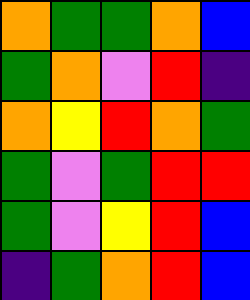[["orange", "green", "green", "orange", "blue"], ["green", "orange", "violet", "red", "indigo"], ["orange", "yellow", "red", "orange", "green"], ["green", "violet", "green", "red", "red"], ["green", "violet", "yellow", "red", "blue"], ["indigo", "green", "orange", "red", "blue"]]